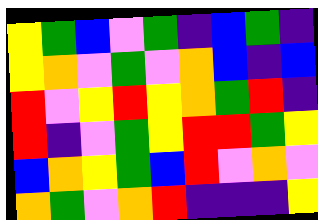[["yellow", "green", "blue", "violet", "green", "indigo", "blue", "green", "indigo"], ["yellow", "orange", "violet", "green", "violet", "orange", "blue", "indigo", "blue"], ["red", "violet", "yellow", "red", "yellow", "orange", "green", "red", "indigo"], ["red", "indigo", "violet", "green", "yellow", "red", "red", "green", "yellow"], ["blue", "orange", "yellow", "green", "blue", "red", "violet", "orange", "violet"], ["orange", "green", "violet", "orange", "red", "indigo", "indigo", "indigo", "yellow"]]